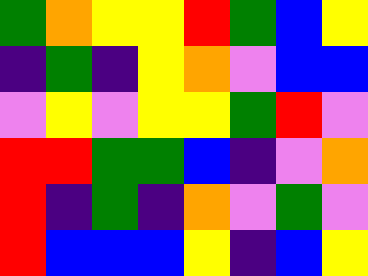[["green", "orange", "yellow", "yellow", "red", "green", "blue", "yellow"], ["indigo", "green", "indigo", "yellow", "orange", "violet", "blue", "blue"], ["violet", "yellow", "violet", "yellow", "yellow", "green", "red", "violet"], ["red", "red", "green", "green", "blue", "indigo", "violet", "orange"], ["red", "indigo", "green", "indigo", "orange", "violet", "green", "violet"], ["red", "blue", "blue", "blue", "yellow", "indigo", "blue", "yellow"]]